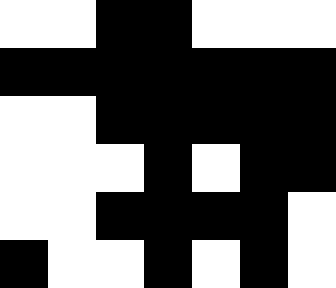[["white", "white", "black", "black", "white", "white", "white"], ["black", "black", "black", "black", "black", "black", "black"], ["white", "white", "black", "black", "black", "black", "black"], ["white", "white", "white", "black", "white", "black", "black"], ["white", "white", "black", "black", "black", "black", "white"], ["black", "white", "white", "black", "white", "black", "white"]]